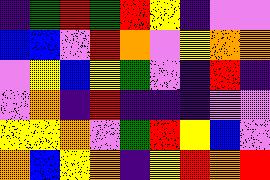[["indigo", "green", "red", "green", "red", "yellow", "indigo", "violet", "violet"], ["blue", "blue", "violet", "red", "orange", "violet", "yellow", "orange", "orange"], ["violet", "yellow", "blue", "yellow", "green", "violet", "indigo", "red", "indigo"], ["violet", "orange", "indigo", "red", "indigo", "indigo", "indigo", "violet", "violet"], ["yellow", "yellow", "orange", "violet", "green", "red", "yellow", "blue", "violet"], ["orange", "blue", "yellow", "orange", "indigo", "yellow", "red", "orange", "red"]]